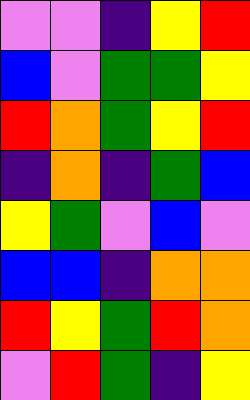[["violet", "violet", "indigo", "yellow", "red"], ["blue", "violet", "green", "green", "yellow"], ["red", "orange", "green", "yellow", "red"], ["indigo", "orange", "indigo", "green", "blue"], ["yellow", "green", "violet", "blue", "violet"], ["blue", "blue", "indigo", "orange", "orange"], ["red", "yellow", "green", "red", "orange"], ["violet", "red", "green", "indigo", "yellow"]]